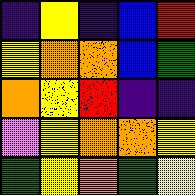[["indigo", "yellow", "indigo", "blue", "red"], ["yellow", "orange", "orange", "blue", "green"], ["orange", "yellow", "red", "indigo", "indigo"], ["violet", "yellow", "orange", "orange", "yellow"], ["green", "yellow", "orange", "green", "yellow"]]